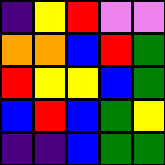[["indigo", "yellow", "red", "violet", "violet"], ["orange", "orange", "blue", "red", "green"], ["red", "yellow", "yellow", "blue", "green"], ["blue", "red", "blue", "green", "yellow"], ["indigo", "indigo", "blue", "green", "green"]]